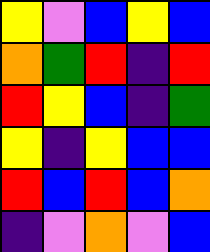[["yellow", "violet", "blue", "yellow", "blue"], ["orange", "green", "red", "indigo", "red"], ["red", "yellow", "blue", "indigo", "green"], ["yellow", "indigo", "yellow", "blue", "blue"], ["red", "blue", "red", "blue", "orange"], ["indigo", "violet", "orange", "violet", "blue"]]